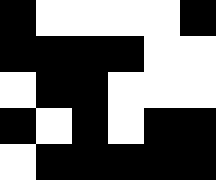[["black", "white", "white", "white", "white", "black"], ["black", "black", "black", "black", "white", "white"], ["white", "black", "black", "white", "white", "white"], ["black", "white", "black", "white", "black", "black"], ["white", "black", "black", "black", "black", "black"]]